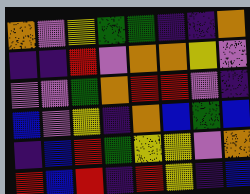[["orange", "violet", "yellow", "green", "green", "indigo", "indigo", "orange"], ["indigo", "indigo", "red", "violet", "orange", "orange", "yellow", "violet"], ["violet", "violet", "green", "orange", "red", "red", "violet", "indigo"], ["blue", "violet", "yellow", "indigo", "orange", "blue", "green", "blue"], ["indigo", "blue", "red", "green", "yellow", "yellow", "violet", "orange"], ["red", "blue", "red", "indigo", "red", "yellow", "indigo", "blue"]]